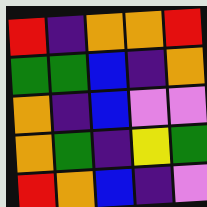[["red", "indigo", "orange", "orange", "red"], ["green", "green", "blue", "indigo", "orange"], ["orange", "indigo", "blue", "violet", "violet"], ["orange", "green", "indigo", "yellow", "green"], ["red", "orange", "blue", "indigo", "violet"]]